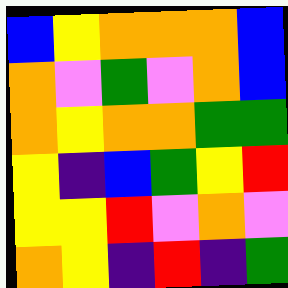[["blue", "yellow", "orange", "orange", "orange", "blue"], ["orange", "violet", "green", "violet", "orange", "blue"], ["orange", "yellow", "orange", "orange", "green", "green"], ["yellow", "indigo", "blue", "green", "yellow", "red"], ["yellow", "yellow", "red", "violet", "orange", "violet"], ["orange", "yellow", "indigo", "red", "indigo", "green"]]